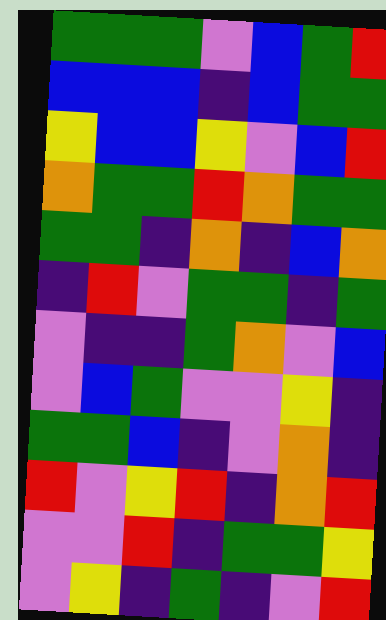[["green", "green", "green", "violet", "blue", "green", "red"], ["blue", "blue", "blue", "indigo", "blue", "green", "green"], ["yellow", "blue", "blue", "yellow", "violet", "blue", "red"], ["orange", "green", "green", "red", "orange", "green", "green"], ["green", "green", "indigo", "orange", "indigo", "blue", "orange"], ["indigo", "red", "violet", "green", "green", "indigo", "green"], ["violet", "indigo", "indigo", "green", "orange", "violet", "blue"], ["violet", "blue", "green", "violet", "violet", "yellow", "indigo"], ["green", "green", "blue", "indigo", "violet", "orange", "indigo"], ["red", "violet", "yellow", "red", "indigo", "orange", "red"], ["violet", "violet", "red", "indigo", "green", "green", "yellow"], ["violet", "yellow", "indigo", "green", "indigo", "violet", "red"]]